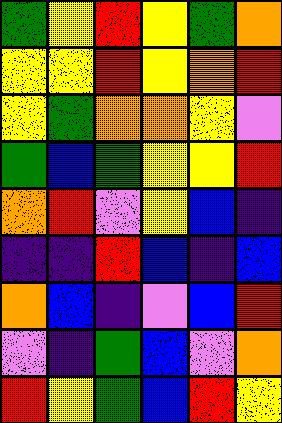[["green", "yellow", "red", "yellow", "green", "orange"], ["yellow", "yellow", "red", "yellow", "orange", "red"], ["yellow", "green", "orange", "orange", "yellow", "violet"], ["green", "blue", "green", "yellow", "yellow", "red"], ["orange", "red", "violet", "yellow", "blue", "indigo"], ["indigo", "indigo", "red", "blue", "indigo", "blue"], ["orange", "blue", "indigo", "violet", "blue", "red"], ["violet", "indigo", "green", "blue", "violet", "orange"], ["red", "yellow", "green", "blue", "red", "yellow"]]